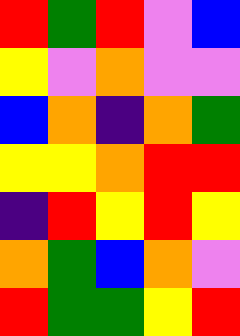[["red", "green", "red", "violet", "blue"], ["yellow", "violet", "orange", "violet", "violet"], ["blue", "orange", "indigo", "orange", "green"], ["yellow", "yellow", "orange", "red", "red"], ["indigo", "red", "yellow", "red", "yellow"], ["orange", "green", "blue", "orange", "violet"], ["red", "green", "green", "yellow", "red"]]